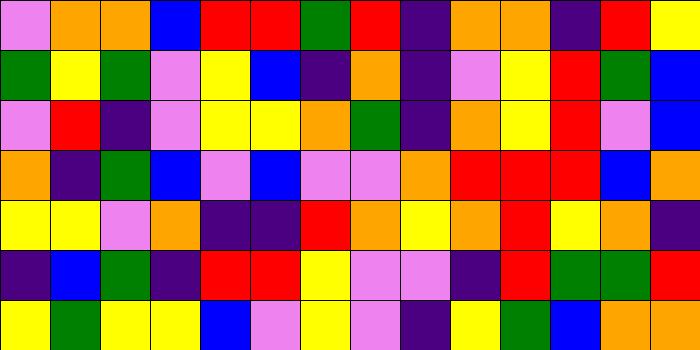[["violet", "orange", "orange", "blue", "red", "red", "green", "red", "indigo", "orange", "orange", "indigo", "red", "yellow"], ["green", "yellow", "green", "violet", "yellow", "blue", "indigo", "orange", "indigo", "violet", "yellow", "red", "green", "blue"], ["violet", "red", "indigo", "violet", "yellow", "yellow", "orange", "green", "indigo", "orange", "yellow", "red", "violet", "blue"], ["orange", "indigo", "green", "blue", "violet", "blue", "violet", "violet", "orange", "red", "red", "red", "blue", "orange"], ["yellow", "yellow", "violet", "orange", "indigo", "indigo", "red", "orange", "yellow", "orange", "red", "yellow", "orange", "indigo"], ["indigo", "blue", "green", "indigo", "red", "red", "yellow", "violet", "violet", "indigo", "red", "green", "green", "red"], ["yellow", "green", "yellow", "yellow", "blue", "violet", "yellow", "violet", "indigo", "yellow", "green", "blue", "orange", "orange"]]